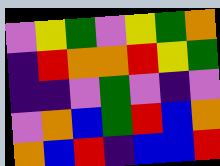[["violet", "yellow", "green", "violet", "yellow", "green", "orange"], ["indigo", "red", "orange", "orange", "red", "yellow", "green"], ["indigo", "indigo", "violet", "green", "violet", "indigo", "violet"], ["violet", "orange", "blue", "green", "red", "blue", "orange"], ["orange", "blue", "red", "indigo", "blue", "blue", "red"]]